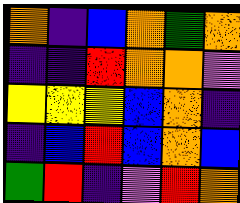[["orange", "indigo", "blue", "orange", "green", "orange"], ["indigo", "indigo", "red", "orange", "orange", "violet"], ["yellow", "yellow", "yellow", "blue", "orange", "indigo"], ["indigo", "blue", "red", "blue", "orange", "blue"], ["green", "red", "indigo", "violet", "red", "orange"]]